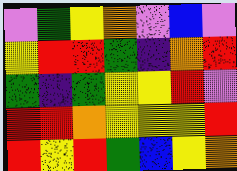[["violet", "green", "yellow", "orange", "violet", "blue", "violet"], ["yellow", "red", "red", "green", "indigo", "orange", "red"], ["green", "indigo", "green", "yellow", "yellow", "red", "violet"], ["red", "red", "orange", "yellow", "yellow", "yellow", "red"], ["red", "yellow", "red", "green", "blue", "yellow", "orange"]]